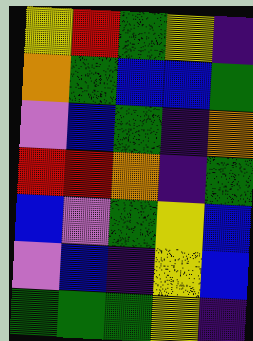[["yellow", "red", "green", "yellow", "indigo"], ["orange", "green", "blue", "blue", "green"], ["violet", "blue", "green", "indigo", "orange"], ["red", "red", "orange", "indigo", "green"], ["blue", "violet", "green", "yellow", "blue"], ["violet", "blue", "indigo", "yellow", "blue"], ["green", "green", "green", "yellow", "indigo"]]